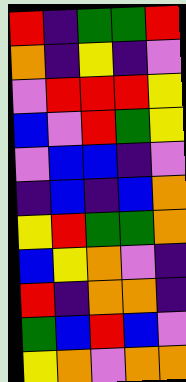[["red", "indigo", "green", "green", "red"], ["orange", "indigo", "yellow", "indigo", "violet"], ["violet", "red", "red", "red", "yellow"], ["blue", "violet", "red", "green", "yellow"], ["violet", "blue", "blue", "indigo", "violet"], ["indigo", "blue", "indigo", "blue", "orange"], ["yellow", "red", "green", "green", "orange"], ["blue", "yellow", "orange", "violet", "indigo"], ["red", "indigo", "orange", "orange", "indigo"], ["green", "blue", "red", "blue", "violet"], ["yellow", "orange", "violet", "orange", "orange"]]